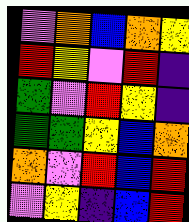[["violet", "orange", "blue", "orange", "yellow"], ["red", "yellow", "violet", "red", "indigo"], ["green", "violet", "red", "yellow", "indigo"], ["green", "green", "yellow", "blue", "orange"], ["orange", "violet", "red", "blue", "red"], ["violet", "yellow", "indigo", "blue", "red"]]